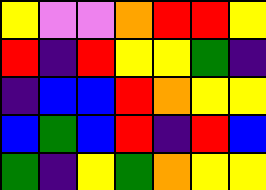[["yellow", "violet", "violet", "orange", "red", "red", "yellow"], ["red", "indigo", "red", "yellow", "yellow", "green", "indigo"], ["indigo", "blue", "blue", "red", "orange", "yellow", "yellow"], ["blue", "green", "blue", "red", "indigo", "red", "blue"], ["green", "indigo", "yellow", "green", "orange", "yellow", "yellow"]]